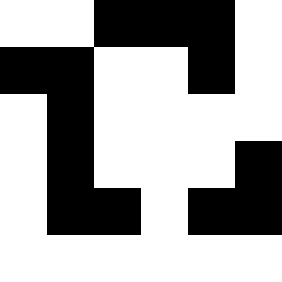[["white", "white", "black", "black", "black", "white"], ["black", "black", "white", "white", "black", "white"], ["white", "black", "white", "white", "white", "white"], ["white", "black", "white", "white", "white", "black"], ["white", "black", "black", "white", "black", "black"], ["white", "white", "white", "white", "white", "white"]]